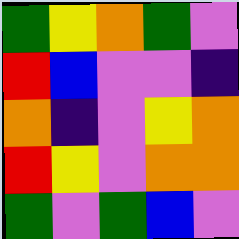[["green", "yellow", "orange", "green", "violet"], ["red", "blue", "violet", "violet", "indigo"], ["orange", "indigo", "violet", "yellow", "orange"], ["red", "yellow", "violet", "orange", "orange"], ["green", "violet", "green", "blue", "violet"]]